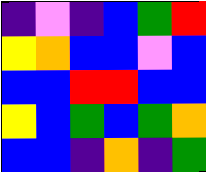[["indigo", "violet", "indigo", "blue", "green", "red"], ["yellow", "orange", "blue", "blue", "violet", "blue"], ["blue", "blue", "red", "red", "blue", "blue"], ["yellow", "blue", "green", "blue", "green", "orange"], ["blue", "blue", "indigo", "orange", "indigo", "green"]]